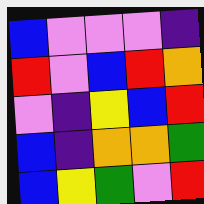[["blue", "violet", "violet", "violet", "indigo"], ["red", "violet", "blue", "red", "orange"], ["violet", "indigo", "yellow", "blue", "red"], ["blue", "indigo", "orange", "orange", "green"], ["blue", "yellow", "green", "violet", "red"]]